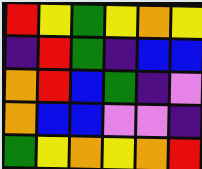[["red", "yellow", "green", "yellow", "orange", "yellow"], ["indigo", "red", "green", "indigo", "blue", "blue"], ["orange", "red", "blue", "green", "indigo", "violet"], ["orange", "blue", "blue", "violet", "violet", "indigo"], ["green", "yellow", "orange", "yellow", "orange", "red"]]